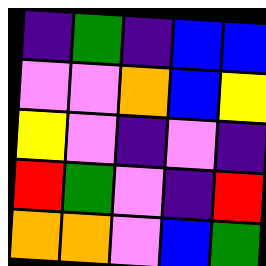[["indigo", "green", "indigo", "blue", "blue"], ["violet", "violet", "orange", "blue", "yellow"], ["yellow", "violet", "indigo", "violet", "indigo"], ["red", "green", "violet", "indigo", "red"], ["orange", "orange", "violet", "blue", "green"]]